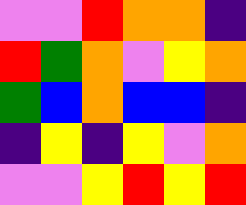[["violet", "violet", "red", "orange", "orange", "indigo"], ["red", "green", "orange", "violet", "yellow", "orange"], ["green", "blue", "orange", "blue", "blue", "indigo"], ["indigo", "yellow", "indigo", "yellow", "violet", "orange"], ["violet", "violet", "yellow", "red", "yellow", "red"]]